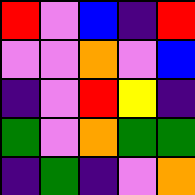[["red", "violet", "blue", "indigo", "red"], ["violet", "violet", "orange", "violet", "blue"], ["indigo", "violet", "red", "yellow", "indigo"], ["green", "violet", "orange", "green", "green"], ["indigo", "green", "indigo", "violet", "orange"]]